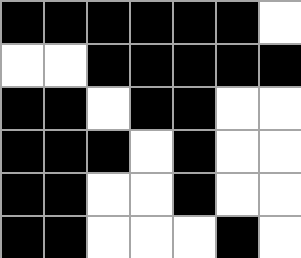[["black", "black", "black", "black", "black", "black", "white"], ["white", "white", "black", "black", "black", "black", "black"], ["black", "black", "white", "black", "black", "white", "white"], ["black", "black", "black", "white", "black", "white", "white"], ["black", "black", "white", "white", "black", "white", "white"], ["black", "black", "white", "white", "white", "black", "white"]]